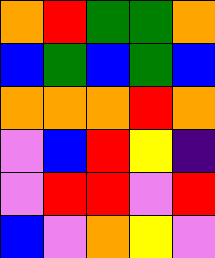[["orange", "red", "green", "green", "orange"], ["blue", "green", "blue", "green", "blue"], ["orange", "orange", "orange", "red", "orange"], ["violet", "blue", "red", "yellow", "indigo"], ["violet", "red", "red", "violet", "red"], ["blue", "violet", "orange", "yellow", "violet"]]